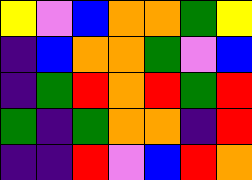[["yellow", "violet", "blue", "orange", "orange", "green", "yellow"], ["indigo", "blue", "orange", "orange", "green", "violet", "blue"], ["indigo", "green", "red", "orange", "red", "green", "red"], ["green", "indigo", "green", "orange", "orange", "indigo", "red"], ["indigo", "indigo", "red", "violet", "blue", "red", "orange"]]